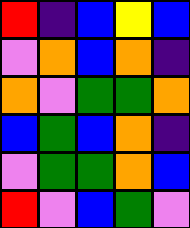[["red", "indigo", "blue", "yellow", "blue"], ["violet", "orange", "blue", "orange", "indigo"], ["orange", "violet", "green", "green", "orange"], ["blue", "green", "blue", "orange", "indigo"], ["violet", "green", "green", "orange", "blue"], ["red", "violet", "blue", "green", "violet"]]